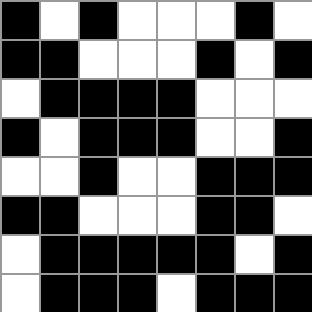[["black", "white", "black", "white", "white", "white", "black", "white"], ["black", "black", "white", "white", "white", "black", "white", "black"], ["white", "black", "black", "black", "black", "white", "white", "white"], ["black", "white", "black", "black", "black", "white", "white", "black"], ["white", "white", "black", "white", "white", "black", "black", "black"], ["black", "black", "white", "white", "white", "black", "black", "white"], ["white", "black", "black", "black", "black", "black", "white", "black"], ["white", "black", "black", "black", "white", "black", "black", "black"]]